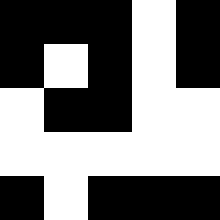[["black", "black", "black", "white", "black"], ["black", "white", "black", "white", "black"], ["white", "black", "black", "white", "white"], ["white", "white", "white", "white", "white"], ["black", "white", "black", "black", "black"]]